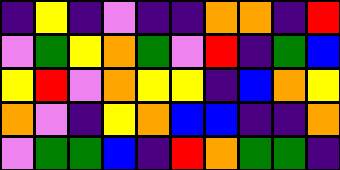[["indigo", "yellow", "indigo", "violet", "indigo", "indigo", "orange", "orange", "indigo", "red"], ["violet", "green", "yellow", "orange", "green", "violet", "red", "indigo", "green", "blue"], ["yellow", "red", "violet", "orange", "yellow", "yellow", "indigo", "blue", "orange", "yellow"], ["orange", "violet", "indigo", "yellow", "orange", "blue", "blue", "indigo", "indigo", "orange"], ["violet", "green", "green", "blue", "indigo", "red", "orange", "green", "green", "indigo"]]